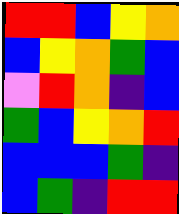[["red", "red", "blue", "yellow", "orange"], ["blue", "yellow", "orange", "green", "blue"], ["violet", "red", "orange", "indigo", "blue"], ["green", "blue", "yellow", "orange", "red"], ["blue", "blue", "blue", "green", "indigo"], ["blue", "green", "indigo", "red", "red"]]